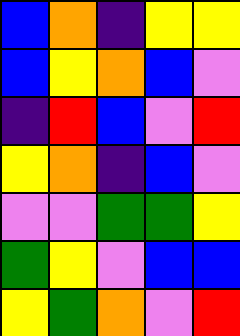[["blue", "orange", "indigo", "yellow", "yellow"], ["blue", "yellow", "orange", "blue", "violet"], ["indigo", "red", "blue", "violet", "red"], ["yellow", "orange", "indigo", "blue", "violet"], ["violet", "violet", "green", "green", "yellow"], ["green", "yellow", "violet", "blue", "blue"], ["yellow", "green", "orange", "violet", "red"]]